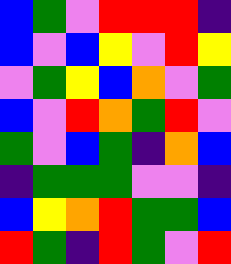[["blue", "green", "violet", "red", "red", "red", "indigo"], ["blue", "violet", "blue", "yellow", "violet", "red", "yellow"], ["violet", "green", "yellow", "blue", "orange", "violet", "green"], ["blue", "violet", "red", "orange", "green", "red", "violet"], ["green", "violet", "blue", "green", "indigo", "orange", "blue"], ["indigo", "green", "green", "green", "violet", "violet", "indigo"], ["blue", "yellow", "orange", "red", "green", "green", "blue"], ["red", "green", "indigo", "red", "green", "violet", "red"]]